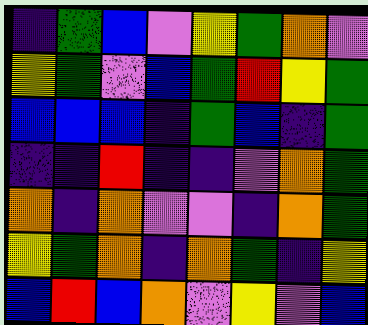[["indigo", "green", "blue", "violet", "yellow", "green", "orange", "violet"], ["yellow", "green", "violet", "blue", "green", "red", "yellow", "green"], ["blue", "blue", "blue", "indigo", "green", "blue", "indigo", "green"], ["indigo", "indigo", "red", "indigo", "indigo", "violet", "orange", "green"], ["orange", "indigo", "orange", "violet", "violet", "indigo", "orange", "green"], ["yellow", "green", "orange", "indigo", "orange", "green", "indigo", "yellow"], ["blue", "red", "blue", "orange", "violet", "yellow", "violet", "blue"]]